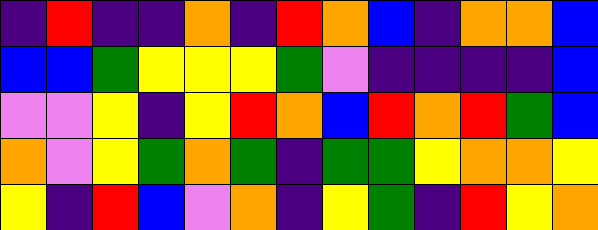[["indigo", "red", "indigo", "indigo", "orange", "indigo", "red", "orange", "blue", "indigo", "orange", "orange", "blue"], ["blue", "blue", "green", "yellow", "yellow", "yellow", "green", "violet", "indigo", "indigo", "indigo", "indigo", "blue"], ["violet", "violet", "yellow", "indigo", "yellow", "red", "orange", "blue", "red", "orange", "red", "green", "blue"], ["orange", "violet", "yellow", "green", "orange", "green", "indigo", "green", "green", "yellow", "orange", "orange", "yellow"], ["yellow", "indigo", "red", "blue", "violet", "orange", "indigo", "yellow", "green", "indigo", "red", "yellow", "orange"]]